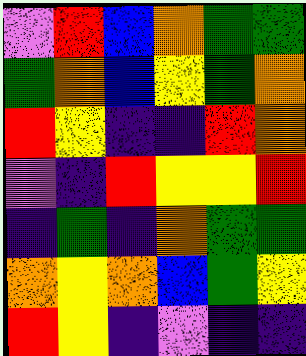[["violet", "red", "blue", "orange", "green", "green"], ["green", "orange", "blue", "yellow", "green", "orange"], ["red", "yellow", "indigo", "indigo", "red", "orange"], ["violet", "indigo", "red", "yellow", "yellow", "red"], ["indigo", "green", "indigo", "orange", "green", "green"], ["orange", "yellow", "orange", "blue", "green", "yellow"], ["red", "yellow", "indigo", "violet", "indigo", "indigo"]]